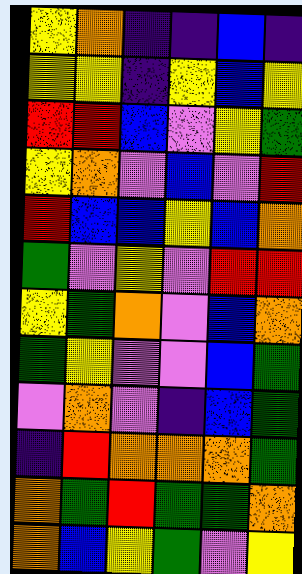[["yellow", "orange", "indigo", "indigo", "blue", "indigo"], ["yellow", "yellow", "indigo", "yellow", "blue", "yellow"], ["red", "red", "blue", "violet", "yellow", "green"], ["yellow", "orange", "violet", "blue", "violet", "red"], ["red", "blue", "blue", "yellow", "blue", "orange"], ["green", "violet", "yellow", "violet", "red", "red"], ["yellow", "green", "orange", "violet", "blue", "orange"], ["green", "yellow", "violet", "violet", "blue", "green"], ["violet", "orange", "violet", "indigo", "blue", "green"], ["indigo", "red", "orange", "orange", "orange", "green"], ["orange", "green", "red", "green", "green", "orange"], ["orange", "blue", "yellow", "green", "violet", "yellow"]]